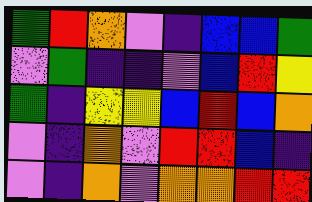[["green", "red", "orange", "violet", "indigo", "blue", "blue", "green"], ["violet", "green", "indigo", "indigo", "violet", "blue", "red", "yellow"], ["green", "indigo", "yellow", "yellow", "blue", "red", "blue", "orange"], ["violet", "indigo", "orange", "violet", "red", "red", "blue", "indigo"], ["violet", "indigo", "orange", "violet", "orange", "orange", "red", "red"]]